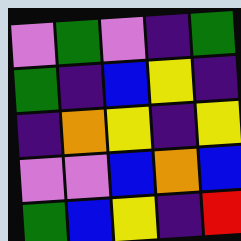[["violet", "green", "violet", "indigo", "green"], ["green", "indigo", "blue", "yellow", "indigo"], ["indigo", "orange", "yellow", "indigo", "yellow"], ["violet", "violet", "blue", "orange", "blue"], ["green", "blue", "yellow", "indigo", "red"]]